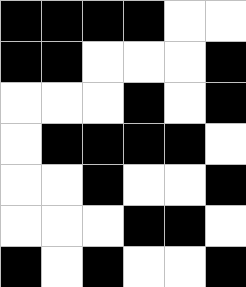[["black", "black", "black", "black", "white", "white"], ["black", "black", "white", "white", "white", "black"], ["white", "white", "white", "black", "white", "black"], ["white", "black", "black", "black", "black", "white"], ["white", "white", "black", "white", "white", "black"], ["white", "white", "white", "black", "black", "white"], ["black", "white", "black", "white", "white", "black"]]